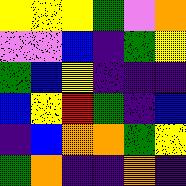[["yellow", "yellow", "yellow", "green", "violet", "orange"], ["violet", "violet", "blue", "indigo", "green", "yellow"], ["green", "blue", "yellow", "indigo", "indigo", "indigo"], ["blue", "yellow", "red", "green", "indigo", "blue"], ["indigo", "blue", "orange", "orange", "green", "yellow"], ["green", "orange", "indigo", "indigo", "orange", "indigo"]]